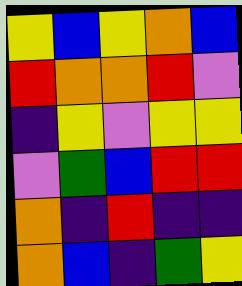[["yellow", "blue", "yellow", "orange", "blue"], ["red", "orange", "orange", "red", "violet"], ["indigo", "yellow", "violet", "yellow", "yellow"], ["violet", "green", "blue", "red", "red"], ["orange", "indigo", "red", "indigo", "indigo"], ["orange", "blue", "indigo", "green", "yellow"]]